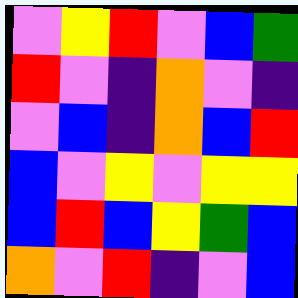[["violet", "yellow", "red", "violet", "blue", "green"], ["red", "violet", "indigo", "orange", "violet", "indigo"], ["violet", "blue", "indigo", "orange", "blue", "red"], ["blue", "violet", "yellow", "violet", "yellow", "yellow"], ["blue", "red", "blue", "yellow", "green", "blue"], ["orange", "violet", "red", "indigo", "violet", "blue"]]